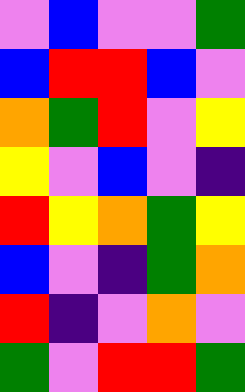[["violet", "blue", "violet", "violet", "green"], ["blue", "red", "red", "blue", "violet"], ["orange", "green", "red", "violet", "yellow"], ["yellow", "violet", "blue", "violet", "indigo"], ["red", "yellow", "orange", "green", "yellow"], ["blue", "violet", "indigo", "green", "orange"], ["red", "indigo", "violet", "orange", "violet"], ["green", "violet", "red", "red", "green"]]